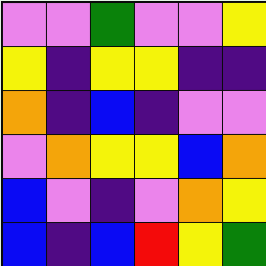[["violet", "violet", "green", "violet", "violet", "yellow"], ["yellow", "indigo", "yellow", "yellow", "indigo", "indigo"], ["orange", "indigo", "blue", "indigo", "violet", "violet"], ["violet", "orange", "yellow", "yellow", "blue", "orange"], ["blue", "violet", "indigo", "violet", "orange", "yellow"], ["blue", "indigo", "blue", "red", "yellow", "green"]]